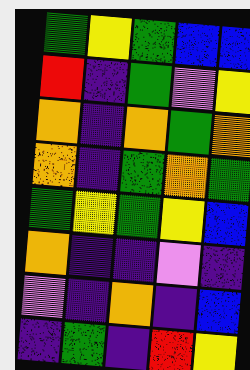[["green", "yellow", "green", "blue", "blue"], ["red", "indigo", "green", "violet", "yellow"], ["orange", "indigo", "orange", "green", "orange"], ["orange", "indigo", "green", "orange", "green"], ["green", "yellow", "green", "yellow", "blue"], ["orange", "indigo", "indigo", "violet", "indigo"], ["violet", "indigo", "orange", "indigo", "blue"], ["indigo", "green", "indigo", "red", "yellow"]]